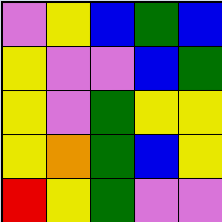[["violet", "yellow", "blue", "green", "blue"], ["yellow", "violet", "violet", "blue", "green"], ["yellow", "violet", "green", "yellow", "yellow"], ["yellow", "orange", "green", "blue", "yellow"], ["red", "yellow", "green", "violet", "violet"]]